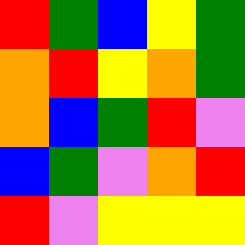[["red", "green", "blue", "yellow", "green"], ["orange", "red", "yellow", "orange", "green"], ["orange", "blue", "green", "red", "violet"], ["blue", "green", "violet", "orange", "red"], ["red", "violet", "yellow", "yellow", "yellow"]]